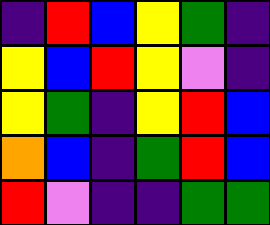[["indigo", "red", "blue", "yellow", "green", "indigo"], ["yellow", "blue", "red", "yellow", "violet", "indigo"], ["yellow", "green", "indigo", "yellow", "red", "blue"], ["orange", "blue", "indigo", "green", "red", "blue"], ["red", "violet", "indigo", "indigo", "green", "green"]]